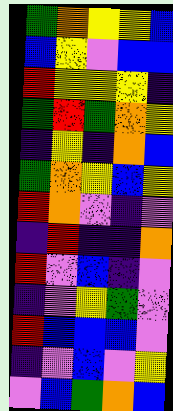[["green", "orange", "yellow", "yellow", "blue"], ["blue", "yellow", "violet", "blue", "blue"], ["red", "yellow", "yellow", "yellow", "indigo"], ["green", "red", "green", "orange", "yellow"], ["indigo", "yellow", "indigo", "orange", "blue"], ["green", "orange", "yellow", "blue", "yellow"], ["red", "orange", "violet", "indigo", "violet"], ["indigo", "red", "indigo", "indigo", "orange"], ["red", "violet", "blue", "indigo", "violet"], ["indigo", "violet", "yellow", "green", "violet"], ["red", "blue", "blue", "blue", "violet"], ["indigo", "violet", "blue", "violet", "yellow"], ["violet", "blue", "green", "orange", "blue"]]